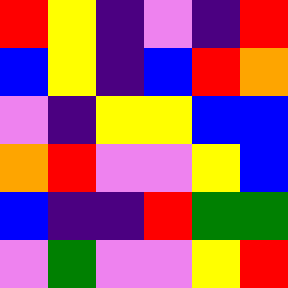[["red", "yellow", "indigo", "violet", "indigo", "red"], ["blue", "yellow", "indigo", "blue", "red", "orange"], ["violet", "indigo", "yellow", "yellow", "blue", "blue"], ["orange", "red", "violet", "violet", "yellow", "blue"], ["blue", "indigo", "indigo", "red", "green", "green"], ["violet", "green", "violet", "violet", "yellow", "red"]]